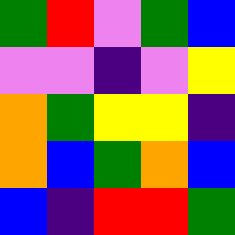[["green", "red", "violet", "green", "blue"], ["violet", "violet", "indigo", "violet", "yellow"], ["orange", "green", "yellow", "yellow", "indigo"], ["orange", "blue", "green", "orange", "blue"], ["blue", "indigo", "red", "red", "green"]]